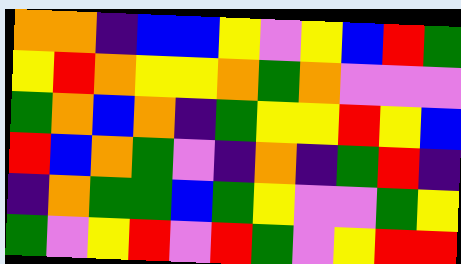[["orange", "orange", "indigo", "blue", "blue", "yellow", "violet", "yellow", "blue", "red", "green"], ["yellow", "red", "orange", "yellow", "yellow", "orange", "green", "orange", "violet", "violet", "violet"], ["green", "orange", "blue", "orange", "indigo", "green", "yellow", "yellow", "red", "yellow", "blue"], ["red", "blue", "orange", "green", "violet", "indigo", "orange", "indigo", "green", "red", "indigo"], ["indigo", "orange", "green", "green", "blue", "green", "yellow", "violet", "violet", "green", "yellow"], ["green", "violet", "yellow", "red", "violet", "red", "green", "violet", "yellow", "red", "red"]]